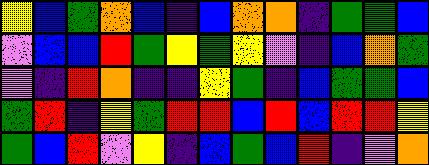[["yellow", "blue", "green", "orange", "blue", "indigo", "blue", "orange", "orange", "indigo", "green", "green", "blue"], ["violet", "blue", "blue", "red", "green", "yellow", "green", "yellow", "violet", "indigo", "blue", "orange", "green"], ["violet", "indigo", "red", "orange", "indigo", "indigo", "yellow", "green", "indigo", "blue", "green", "green", "blue"], ["green", "red", "indigo", "yellow", "green", "red", "red", "blue", "red", "blue", "red", "red", "yellow"], ["green", "blue", "red", "violet", "yellow", "indigo", "blue", "green", "blue", "red", "indigo", "violet", "orange"]]